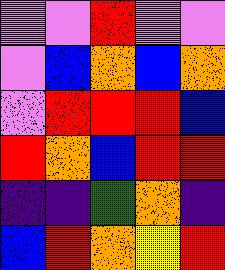[["violet", "violet", "red", "violet", "violet"], ["violet", "blue", "orange", "blue", "orange"], ["violet", "red", "red", "red", "blue"], ["red", "orange", "blue", "red", "red"], ["indigo", "indigo", "green", "orange", "indigo"], ["blue", "red", "orange", "yellow", "red"]]